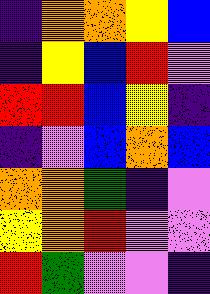[["indigo", "orange", "orange", "yellow", "blue"], ["indigo", "yellow", "blue", "red", "violet"], ["red", "red", "blue", "yellow", "indigo"], ["indigo", "violet", "blue", "orange", "blue"], ["orange", "orange", "green", "indigo", "violet"], ["yellow", "orange", "red", "violet", "violet"], ["red", "green", "violet", "violet", "indigo"]]